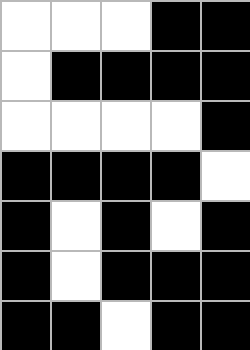[["white", "white", "white", "black", "black"], ["white", "black", "black", "black", "black"], ["white", "white", "white", "white", "black"], ["black", "black", "black", "black", "white"], ["black", "white", "black", "white", "black"], ["black", "white", "black", "black", "black"], ["black", "black", "white", "black", "black"]]